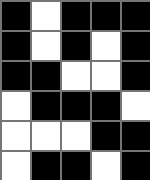[["black", "white", "black", "black", "black"], ["black", "white", "black", "white", "black"], ["black", "black", "white", "white", "black"], ["white", "black", "black", "black", "white"], ["white", "white", "white", "black", "black"], ["white", "black", "black", "white", "black"]]